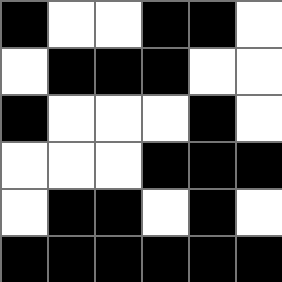[["black", "white", "white", "black", "black", "white"], ["white", "black", "black", "black", "white", "white"], ["black", "white", "white", "white", "black", "white"], ["white", "white", "white", "black", "black", "black"], ["white", "black", "black", "white", "black", "white"], ["black", "black", "black", "black", "black", "black"]]